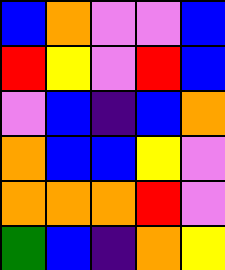[["blue", "orange", "violet", "violet", "blue"], ["red", "yellow", "violet", "red", "blue"], ["violet", "blue", "indigo", "blue", "orange"], ["orange", "blue", "blue", "yellow", "violet"], ["orange", "orange", "orange", "red", "violet"], ["green", "blue", "indigo", "orange", "yellow"]]